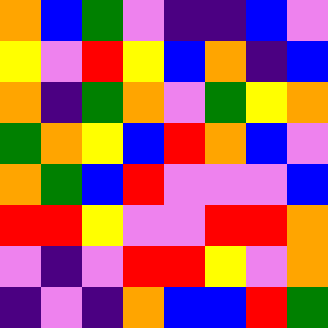[["orange", "blue", "green", "violet", "indigo", "indigo", "blue", "violet"], ["yellow", "violet", "red", "yellow", "blue", "orange", "indigo", "blue"], ["orange", "indigo", "green", "orange", "violet", "green", "yellow", "orange"], ["green", "orange", "yellow", "blue", "red", "orange", "blue", "violet"], ["orange", "green", "blue", "red", "violet", "violet", "violet", "blue"], ["red", "red", "yellow", "violet", "violet", "red", "red", "orange"], ["violet", "indigo", "violet", "red", "red", "yellow", "violet", "orange"], ["indigo", "violet", "indigo", "orange", "blue", "blue", "red", "green"]]